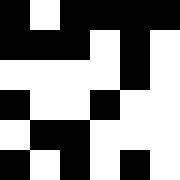[["black", "white", "black", "black", "black", "black"], ["black", "black", "black", "white", "black", "white"], ["white", "white", "white", "white", "black", "white"], ["black", "white", "white", "black", "white", "white"], ["white", "black", "black", "white", "white", "white"], ["black", "white", "black", "white", "black", "white"]]